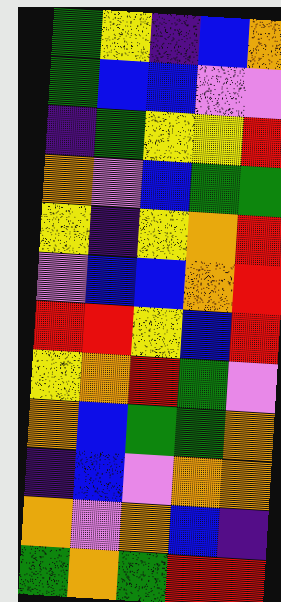[["green", "yellow", "indigo", "blue", "orange"], ["green", "blue", "blue", "violet", "violet"], ["indigo", "green", "yellow", "yellow", "red"], ["orange", "violet", "blue", "green", "green"], ["yellow", "indigo", "yellow", "orange", "red"], ["violet", "blue", "blue", "orange", "red"], ["red", "red", "yellow", "blue", "red"], ["yellow", "orange", "red", "green", "violet"], ["orange", "blue", "green", "green", "orange"], ["indigo", "blue", "violet", "orange", "orange"], ["orange", "violet", "orange", "blue", "indigo"], ["green", "orange", "green", "red", "red"]]